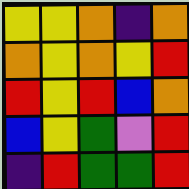[["yellow", "yellow", "orange", "indigo", "orange"], ["orange", "yellow", "orange", "yellow", "red"], ["red", "yellow", "red", "blue", "orange"], ["blue", "yellow", "green", "violet", "red"], ["indigo", "red", "green", "green", "red"]]